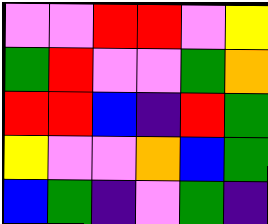[["violet", "violet", "red", "red", "violet", "yellow"], ["green", "red", "violet", "violet", "green", "orange"], ["red", "red", "blue", "indigo", "red", "green"], ["yellow", "violet", "violet", "orange", "blue", "green"], ["blue", "green", "indigo", "violet", "green", "indigo"]]